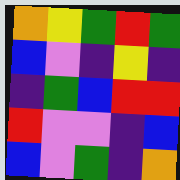[["orange", "yellow", "green", "red", "green"], ["blue", "violet", "indigo", "yellow", "indigo"], ["indigo", "green", "blue", "red", "red"], ["red", "violet", "violet", "indigo", "blue"], ["blue", "violet", "green", "indigo", "orange"]]